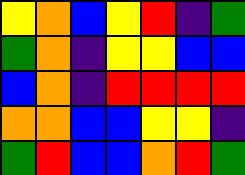[["yellow", "orange", "blue", "yellow", "red", "indigo", "green"], ["green", "orange", "indigo", "yellow", "yellow", "blue", "blue"], ["blue", "orange", "indigo", "red", "red", "red", "red"], ["orange", "orange", "blue", "blue", "yellow", "yellow", "indigo"], ["green", "red", "blue", "blue", "orange", "red", "green"]]